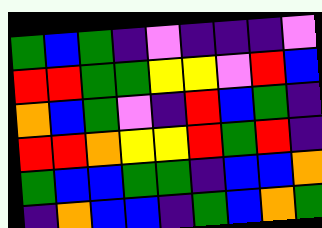[["green", "blue", "green", "indigo", "violet", "indigo", "indigo", "indigo", "violet"], ["red", "red", "green", "green", "yellow", "yellow", "violet", "red", "blue"], ["orange", "blue", "green", "violet", "indigo", "red", "blue", "green", "indigo"], ["red", "red", "orange", "yellow", "yellow", "red", "green", "red", "indigo"], ["green", "blue", "blue", "green", "green", "indigo", "blue", "blue", "orange"], ["indigo", "orange", "blue", "blue", "indigo", "green", "blue", "orange", "green"]]